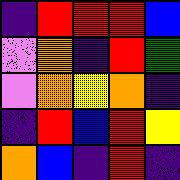[["indigo", "red", "red", "red", "blue"], ["violet", "orange", "indigo", "red", "green"], ["violet", "orange", "yellow", "orange", "indigo"], ["indigo", "red", "blue", "red", "yellow"], ["orange", "blue", "indigo", "red", "indigo"]]